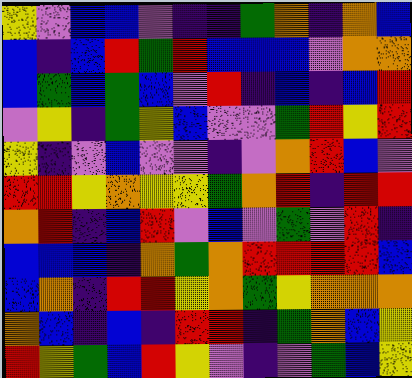[["yellow", "violet", "blue", "blue", "violet", "indigo", "indigo", "green", "orange", "indigo", "orange", "blue"], ["blue", "indigo", "blue", "red", "green", "red", "blue", "blue", "blue", "violet", "orange", "orange"], ["blue", "green", "blue", "green", "blue", "violet", "red", "indigo", "blue", "indigo", "blue", "red"], ["violet", "yellow", "indigo", "green", "yellow", "blue", "violet", "violet", "green", "red", "yellow", "red"], ["yellow", "indigo", "violet", "blue", "violet", "violet", "indigo", "violet", "orange", "red", "blue", "violet"], ["red", "red", "yellow", "orange", "yellow", "yellow", "green", "orange", "red", "indigo", "red", "red"], ["orange", "red", "indigo", "blue", "red", "violet", "blue", "violet", "green", "violet", "red", "indigo"], ["blue", "blue", "blue", "indigo", "orange", "green", "orange", "red", "red", "red", "red", "blue"], ["blue", "orange", "indigo", "red", "red", "yellow", "orange", "green", "yellow", "orange", "orange", "orange"], ["orange", "blue", "indigo", "blue", "indigo", "red", "red", "indigo", "green", "orange", "blue", "yellow"], ["red", "yellow", "green", "blue", "red", "yellow", "violet", "indigo", "violet", "green", "blue", "yellow"]]